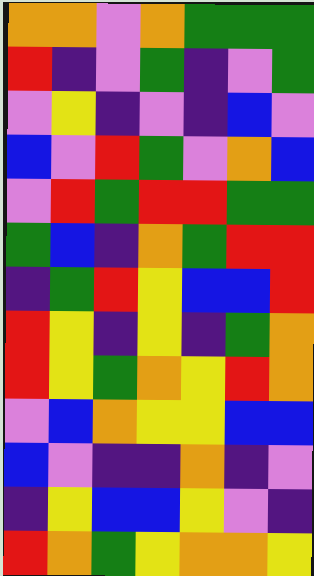[["orange", "orange", "violet", "orange", "green", "green", "green"], ["red", "indigo", "violet", "green", "indigo", "violet", "green"], ["violet", "yellow", "indigo", "violet", "indigo", "blue", "violet"], ["blue", "violet", "red", "green", "violet", "orange", "blue"], ["violet", "red", "green", "red", "red", "green", "green"], ["green", "blue", "indigo", "orange", "green", "red", "red"], ["indigo", "green", "red", "yellow", "blue", "blue", "red"], ["red", "yellow", "indigo", "yellow", "indigo", "green", "orange"], ["red", "yellow", "green", "orange", "yellow", "red", "orange"], ["violet", "blue", "orange", "yellow", "yellow", "blue", "blue"], ["blue", "violet", "indigo", "indigo", "orange", "indigo", "violet"], ["indigo", "yellow", "blue", "blue", "yellow", "violet", "indigo"], ["red", "orange", "green", "yellow", "orange", "orange", "yellow"]]